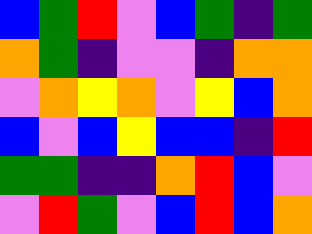[["blue", "green", "red", "violet", "blue", "green", "indigo", "green"], ["orange", "green", "indigo", "violet", "violet", "indigo", "orange", "orange"], ["violet", "orange", "yellow", "orange", "violet", "yellow", "blue", "orange"], ["blue", "violet", "blue", "yellow", "blue", "blue", "indigo", "red"], ["green", "green", "indigo", "indigo", "orange", "red", "blue", "violet"], ["violet", "red", "green", "violet", "blue", "red", "blue", "orange"]]